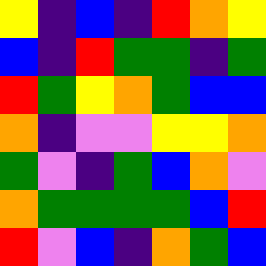[["yellow", "indigo", "blue", "indigo", "red", "orange", "yellow"], ["blue", "indigo", "red", "green", "green", "indigo", "green"], ["red", "green", "yellow", "orange", "green", "blue", "blue"], ["orange", "indigo", "violet", "violet", "yellow", "yellow", "orange"], ["green", "violet", "indigo", "green", "blue", "orange", "violet"], ["orange", "green", "green", "green", "green", "blue", "red"], ["red", "violet", "blue", "indigo", "orange", "green", "blue"]]